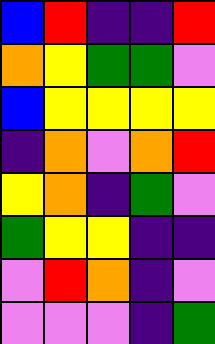[["blue", "red", "indigo", "indigo", "red"], ["orange", "yellow", "green", "green", "violet"], ["blue", "yellow", "yellow", "yellow", "yellow"], ["indigo", "orange", "violet", "orange", "red"], ["yellow", "orange", "indigo", "green", "violet"], ["green", "yellow", "yellow", "indigo", "indigo"], ["violet", "red", "orange", "indigo", "violet"], ["violet", "violet", "violet", "indigo", "green"]]